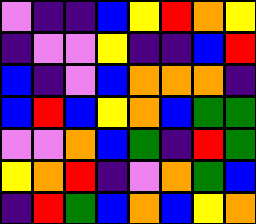[["violet", "indigo", "indigo", "blue", "yellow", "red", "orange", "yellow"], ["indigo", "violet", "violet", "yellow", "indigo", "indigo", "blue", "red"], ["blue", "indigo", "violet", "blue", "orange", "orange", "orange", "indigo"], ["blue", "red", "blue", "yellow", "orange", "blue", "green", "green"], ["violet", "violet", "orange", "blue", "green", "indigo", "red", "green"], ["yellow", "orange", "red", "indigo", "violet", "orange", "green", "blue"], ["indigo", "red", "green", "blue", "orange", "blue", "yellow", "orange"]]